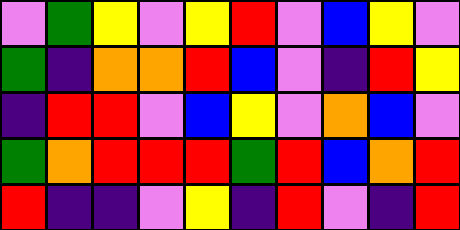[["violet", "green", "yellow", "violet", "yellow", "red", "violet", "blue", "yellow", "violet"], ["green", "indigo", "orange", "orange", "red", "blue", "violet", "indigo", "red", "yellow"], ["indigo", "red", "red", "violet", "blue", "yellow", "violet", "orange", "blue", "violet"], ["green", "orange", "red", "red", "red", "green", "red", "blue", "orange", "red"], ["red", "indigo", "indigo", "violet", "yellow", "indigo", "red", "violet", "indigo", "red"]]